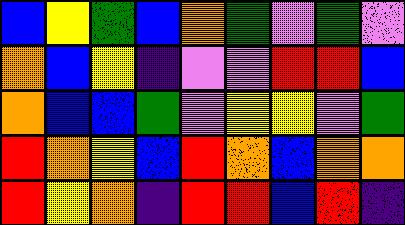[["blue", "yellow", "green", "blue", "orange", "green", "violet", "green", "violet"], ["orange", "blue", "yellow", "indigo", "violet", "violet", "red", "red", "blue"], ["orange", "blue", "blue", "green", "violet", "yellow", "yellow", "violet", "green"], ["red", "orange", "yellow", "blue", "red", "orange", "blue", "orange", "orange"], ["red", "yellow", "orange", "indigo", "red", "red", "blue", "red", "indigo"]]